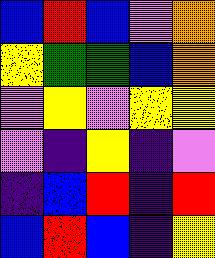[["blue", "red", "blue", "violet", "orange"], ["yellow", "green", "green", "blue", "orange"], ["violet", "yellow", "violet", "yellow", "yellow"], ["violet", "indigo", "yellow", "indigo", "violet"], ["indigo", "blue", "red", "indigo", "red"], ["blue", "red", "blue", "indigo", "yellow"]]